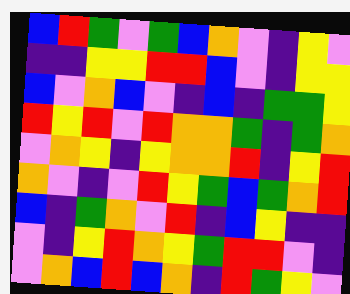[["blue", "red", "green", "violet", "green", "blue", "orange", "violet", "indigo", "yellow", "violet"], ["indigo", "indigo", "yellow", "yellow", "red", "red", "blue", "violet", "indigo", "yellow", "yellow"], ["blue", "violet", "orange", "blue", "violet", "indigo", "blue", "indigo", "green", "green", "yellow"], ["red", "yellow", "red", "violet", "red", "orange", "orange", "green", "indigo", "green", "orange"], ["violet", "orange", "yellow", "indigo", "yellow", "orange", "orange", "red", "indigo", "yellow", "red"], ["orange", "violet", "indigo", "violet", "red", "yellow", "green", "blue", "green", "orange", "red"], ["blue", "indigo", "green", "orange", "violet", "red", "indigo", "blue", "yellow", "indigo", "indigo"], ["violet", "indigo", "yellow", "red", "orange", "yellow", "green", "red", "red", "violet", "indigo"], ["violet", "orange", "blue", "red", "blue", "orange", "indigo", "red", "green", "yellow", "violet"]]